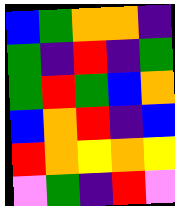[["blue", "green", "orange", "orange", "indigo"], ["green", "indigo", "red", "indigo", "green"], ["green", "red", "green", "blue", "orange"], ["blue", "orange", "red", "indigo", "blue"], ["red", "orange", "yellow", "orange", "yellow"], ["violet", "green", "indigo", "red", "violet"]]